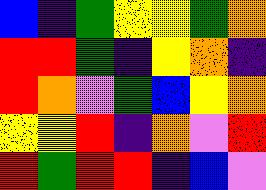[["blue", "indigo", "green", "yellow", "yellow", "green", "orange"], ["red", "red", "green", "indigo", "yellow", "orange", "indigo"], ["red", "orange", "violet", "green", "blue", "yellow", "orange"], ["yellow", "yellow", "red", "indigo", "orange", "violet", "red"], ["red", "green", "red", "red", "indigo", "blue", "violet"]]